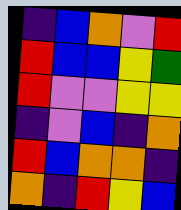[["indigo", "blue", "orange", "violet", "red"], ["red", "blue", "blue", "yellow", "green"], ["red", "violet", "violet", "yellow", "yellow"], ["indigo", "violet", "blue", "indigo", "orange"], ["red", "blue", "orange", "orange", "indigo"], ["orange", "indigo", "red", "yellow", "blue"]]